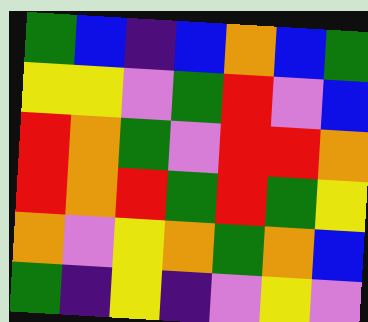[["green", "blue", "indigo", "blue", "orange", "blue", "green"], ["yellow", "yellow", "violet", "green", "red", "violet", "blue"], ["red", "orange", "green", "violet", "red", "red", "orange"], ["red", "orange", "red", "green", "red", "green", "yellow"], ["orange", "violet", "yellow", "orange", "green", "orange", "blue"], ["green", "indigo", "yellow", "indigo", "violet", "yellow", "violet"]]